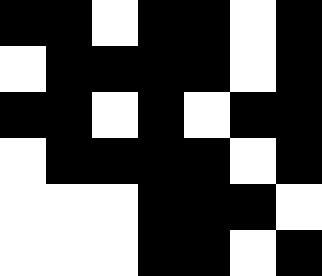[["black", "black", "white", "black", "black", "white", "black"], ["white", "black", "black", "black", "black", "white", "black"], ["black", "black", "white", "black", "white", "black", "black"], ["white", "black", "black", "black", "black", "white", "black"], ["white", "white", "white", "black", "black", "black", "white"], ["white", "white", "white", "black", "black", "white", "black"]]